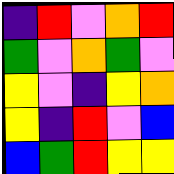[["indigo", "red", "violet", "orange", "red"], ["green", "violet", "orange", "green", "violet"], ["yellow", "violet", "indigo", "yellow", "orange"], ["yellow", "indigo", "red", "violet", "blue"], ["blue", "green", "red", "yellow", "yellow"]]